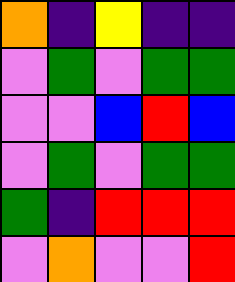[["orange", "indigo", "yellow", "indigo", "indigo"], ["violet", "green", "violet", "green", "green"], ["violet", "violet", "blue", "red", "blue"], ["violet", "green", "violet", "green", "green"], ["green", "indigo", "red", "red", "red"], ["violet", "orange", "violet", "violet", "red"]]